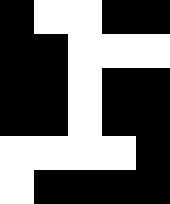[["black", "white", "white", "black", "black"], ["black", "black", "white", "white", "white"], ["black", "black", "white", "black", "black"], ["black", "black", "white", "black", "black"], ["white", "white", "white", "white", "black"], ["white", "black", "black", "black", "black"]]